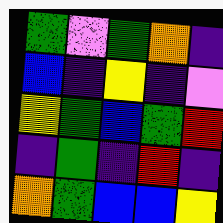[["green", "violet", "green", "orange", "indigo"], ["blue", "indigo", "yellow", "indigo", "violet"], ["yellow", "green", "blue", "green", "red"], ["indigo", "green", "indigo", "red", "indigo"], ["orange", "green", "blue", "blue", "yellow"]]